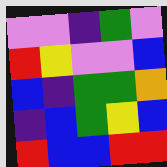[["violet", "violet", "indigo", "green", "violet"], ["red", "yellow", "violet", "violet", "blue"], ["blue", "indigo", "green", "green", "orange"], ["indigo", "blue", "green", "yellow", "blue"], ["red", "blue", "blue", "red", "red"]]